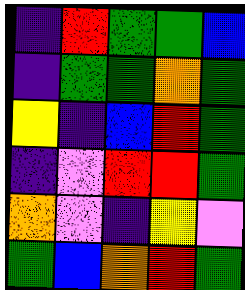[["indigo", "red", "green", "green", "blue"], ["indigo", "green", "green", "orange", "green"], ["yellow", "indigo", "blue", "red", "green"], ["indigo", "violet", "red", "red", "green"], ["orange", "violet", "indigo", "yellow", "violet"], ["green", "blue", "orange", "red", "green"]]